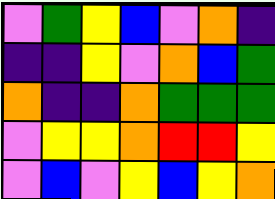[["violet", "green", "yellow", "blue", "violet", "orange", "indigo"], ["indigo", "indigo", "yellow", "violet", "orange", "blue", "green"], ["orange", "indigo", "indigo", "orange", "green", "green", "green"], ["violet", "yellow", "yellow", "orange", "red", "red", "yellow"], ["violet", "blue", "violet", "yellow", "blue", "yellow", "orange"]]